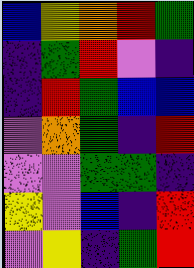[["blue", "yellow", "orange", "red", "green"], ["indigo", "green", "red", "violet", "indigo"], ["indigo", "red", "green", "blue", "blue"], ["violet", "orange", "green", "indigo", "red"], ["violet", "violet", "green", "green", "indigo"], ["yellow", "violet", "blue", "indigo", "red"], ["violet", "yellow", "indigo", "green", "red"]]